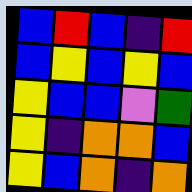[["blue", "red", "blue", "indigo", "red"], ["blue", "yellow", "blue", "yellow", "blue"], ["yellow", "blue", "blue", "violet", "green"], ["yellow", "indigo", "orange", "orange", "blue"], ["yellow", "blue", "orange", "indigo", "orange"]]